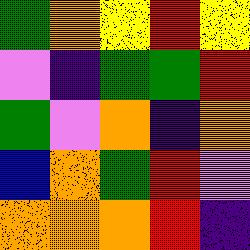[["green", "orange", "yellow", "red", "yellow"], ["violet", "indigo", "green", "green", "red"], ["green", "violet", "orange", "indigo", "orange"], ["blue", "orange", "green", "red", "violet"], ["orange", "orange", "orange", "red", "indigo"]]